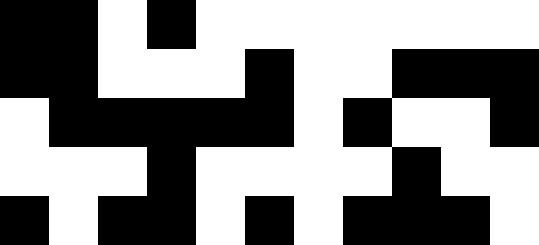[["black", "black", "white", "black", "white", "white", "white", "white", "white", "white", "white"], ["black", "black", "white", "white", "white", "black", "white", "white", "black", "black", "black"], ["white", "black", "black", "black", "black", "black", "white", "black", "white", "white", "black"], ["white", "white", "white", "black", "white", "white", "white", "white", "black", "white", "white"], ["black", "white", "black", "black", "white", "black", "white", "black", "black", "black", "white"]]